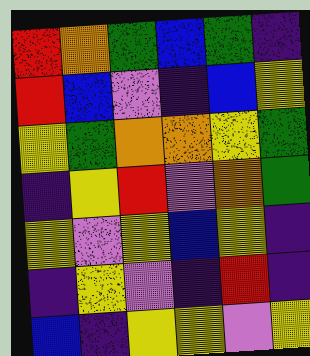[["red", "orange", "green", "blue", "green", "indigo"], ["red", "blue", "violet", "indigo", "blue", "yellow"], ["yellow", "green", "orange", "orange", "yellow", "green"], ["indigo", "yellow", "red", "violet", "orange", "green"], ["yellow", "violet", "yellow", "blue", "yellow", "indigo"], ["indigo", "yellow", "violet", "indigo", "red", "indigo"], ["blue", "indigo", "yellow", "yellow", "violet", "yellow"]]